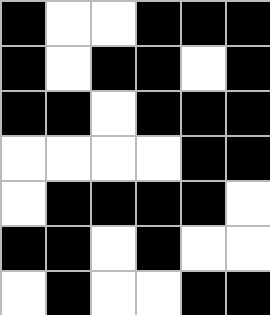[["black", "white", "white", "black", "black", "black"], ["black", "white", "black", "black", "white", "black"], ["black", "black", "white", "black", "black", "black"], ["white", "white", "white", "white", "black", "black"], ["white", "black", "black", "black", "black", "white"], ["black", "black", "white", "black", "white", "white"], ["white", "black", "white", "white", "black", "black"]]